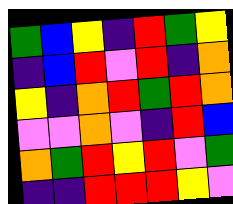[["green", "blue", "yellow", "indigo", "red", "green", "yellow"], ["indigo", "blue", "red", "violet", "red", "indigo", "orange"], ["yellow", "indigo", "orange", "red", "green", "red", "orange"], ["violet", "violet", "orange", "violet", "indigo", "red", "blue"], ["orange", "green", "red", "yellow", "red", "violet", "green"], ["indigo", "indigo", "red", "red", "red", "yellow", "violet"]]